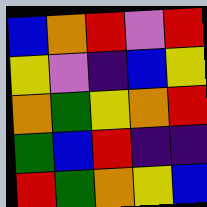[["blue", "orange", "red", "violet", "red"], ["yellow", "violet", "indigo", "blue", "yellow"], ["orange", "green", "yellow", "orange", "red"], ["green", "blue", "red", "indigo", "indigo"], ["red", "green", "orange", "yellow", "blue"]]